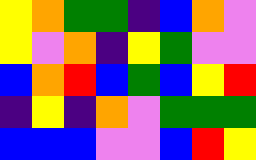[["yellow", "orange", "green", "green", "indigo", "blue", "orange", "violet"], ["yellow", "violet", "orange", "indigo", "yellow", "green", "violet", "violet"], ["blue", "orange", "red", "blue", "green", "blue", "yellow", "red"], ["indigo", "yellow", "indigo", "orange", "violet", "green", "green", "green"], ["blue", "blue", "blue", "violet", "violet", "blue", "red", "yellow"]]